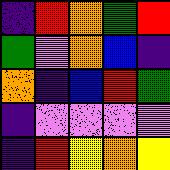[["indigo", "red", "orange", "green", "red"], ["green", "violet", "orange", "blue", "indigo"], ["orange", "indigo", "blue", "red", "green"], ["indigo", "violet", "violet", "violet", "violet"], ["indigo", "red", "yellow", "orange", "yellow"]]